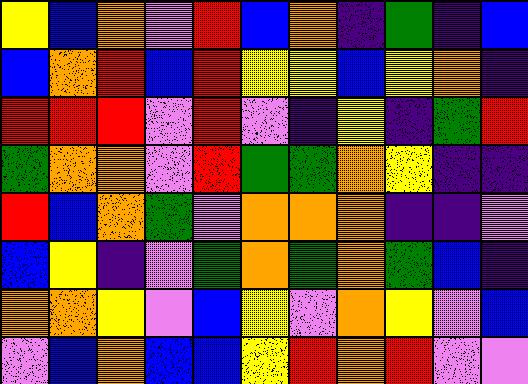[["yellow", "blue", "orange", "violet", "red", "blue", "orange", "indigo", "green", "indigo", "blue"], ["blue", "orange", "red", "blue", "red", "yellow", "yellow", "blue", "yellow", "orange", "indigo"], ["red", "red", "red", "violet", "red", "violet", "indigo", "yellow", "indigo", "green", "red"], ["green", "orange", "orange", "violet", "red", "green", "green", "orange", "yellow", "indigo", "indigo"], ["red", "blue", "orange", "green", "violet", "orange", "orange", "orange", "indigo", "indigo", "violet"], ["blue", "yellow", "indigo", "violet", "green", "orange", "green", "orange", "green", "blue", "indigo"], ["orange", "orange", "yellow", "violet", "blue", "yellow", "violet", "orange", "yellow", "violet", "blue"], ["violet", "blue", "orange", "blue", "blue", "yellow", "red", "orange", "red", "violet", "violet"]]